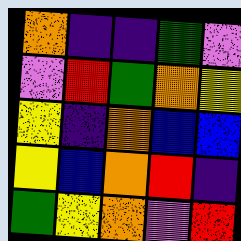[["orange", "indigo", "indigo", "green", "violet"], ["violet", "red", "green", "orange", "yellow"], ["yellow", "indigo", "orange", "blue", "blue"], ["yellow", "blue", "orange", "red", "indigo"], ["green", "yellow", "orange", "violet", "red"]]